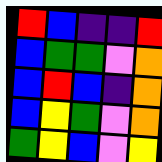[["red", "blue", "indigo", "indigo", "red"], ["blue", "green", "green", "violet", "orange"], ["blue", "red", "blue", "indigo", "orange"], ["blue", "yellow", "green", "violet", "orange"], ["green", "yellow", "blue", "violet", "yellow"]]